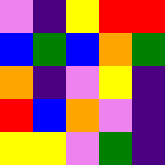[["violet", "indigo", "yellow", "red", "red"], ["blue", "green", "blue", "orange", "green"], ["orange", "indigo", "violet", "yellow", "indigo"], ["red", "blue", "orange", "violet", "indigo"], ["yellow", "yellow", "violet", "green", "indigo"]]